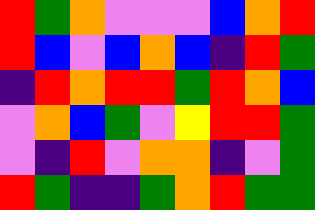[["red", "green", "orange", "violet", "violet", "violet", "blue", "orange", "red"], ["red", "blue", "violet", "blue", "orange", "blue", "indigo", "red", "green"], ["indigo", "red", "orange", "red", "red", "green", "red", "orange", "blue"], ["violet", "orange", "blue", "green", "violet", "yellow", "red", "red", "green"], ["violet", "indigo", "red", "violet", "orange", "orange", "indigo", "violet", "green"], ["red", "green", "indigo", "indigo", "green", "orange", "red", "green", "green"]]